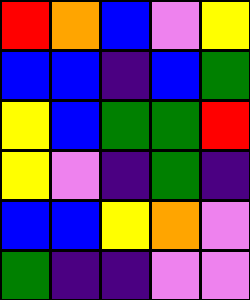[["red", "orange", "blue", "violet", "yellow"], ["blue", "blue", "indigo", "blue", "green"], ["yellow", "blue", "green", "green", "red"], ["yellow", "violet", "indigo", "green", "indigo"], ["blue", "blue", "yellow", "orange", "violet"], ["green", "indigo", "indigo", "violet", "violet"]]